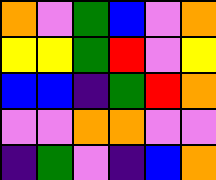[["orange", "violet", "green", "blue", "violet", "orange"], ["yellow", "yellow", "green", "red", "violet", "yellow"], ["blue", "blue", "indigo", "green", "red", "orange"], ["violet", "violet", "orange", "orange", "violet", "violet"], ["indigo", "green", "violet", "indigo", "blue", "orange"]]